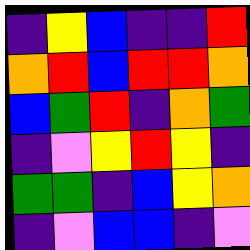[["indigo", "yellow", "blue", "indigo", "indigo", "red"], ["orange", "red", "blue", "red", "red", "orange"], ["blue", "green", "red", "indigo", "orange", "green"], ["indigo", "violet", "yellow", "red", "yellow", "indigo"], ["green", "green", "indigo", "blue", "yellow", "orange"], ["indigo", "violet", "blue", "blue", "indigo", "violet"]]